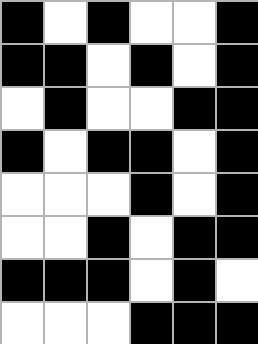[["black", "white", "black", "white", "white", "black"], ["black", "black", "white", "black", "white", "black"], ["white", "black", "white", "white", "black", "black"], ["black", "white", "black", "black", "white", "black"], ["white", "white", "white", "black", "white", "black"], ["white", "white", "black", "white", "black", "black"], ["black", "black", "black", "white", "black", "white"], ["white", "white", "white", "black", "black", "black"]]